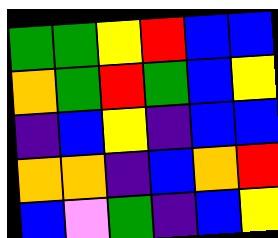[["green", "green", "yellow", "red", "blue", "blue"], ["orange", "green", "red", "green", "blue", "yellow"], ["indigo", "blue", "yellow", "indigo", "blue", "blue"], ["orange", "orange", "indigo", "blue", "orange", "red"], ["blue", "violet", "green", "indigo", "blue", "yellow"]]